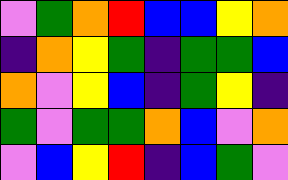[["violet", "green", "orange", "red", "blue", "blue", "yellow", "orange"], ["indigo", "orange", "yellow", "green", "indigo", "green", "green", "blue"], ["orange", "violet", "yellow", "blue", "indigo", "green", "yellow", "indigo"], ["green", "violet", "green", "green", "orange", "blue", "violet", "orange"], ["violet", "blue", "yellow", "red", "indigo", "blue", "green", "violet"]]